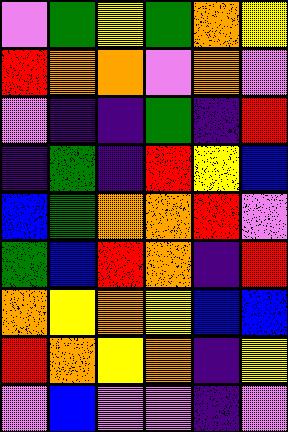[["violet", "green", "yellow", "green", "orange", "yellow"], ["red", "orange", "orange", "violet", "orange", "violet"], ["violet", "indigo", "indigo", "green", "indigo", "red"], ["indigo", "green", "indigo", "red", "yellow", "blue"], ["blue", "green", "orange", "orange", "red", "violet"], ["green", "blue", "red", "orange", "indigo", "red"], ["orange", "yellow", "orange", "yellow", "blue", "blue"], ["red", "orange", "yellow", "orange", "indigo", "yellow"], ["violet", "blue", "violet", "violet", "indigo", "violet"]]